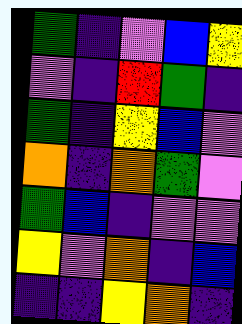[["green", "indigo", "violet", "blue", "yellow"], ["violet", "indigo", "red", "green", "indigo"], ["green", "indigo", "yellow", "blue", "violet"], ["orange", "indigo", "orange", "green", "violet"], ["green", "blue", "indigo", "violet", "violet"], ["yellow", "violet", "orange", "indigo", "blue"], ["indigo", "indigo", "yellow", "orange", "indigo"]]